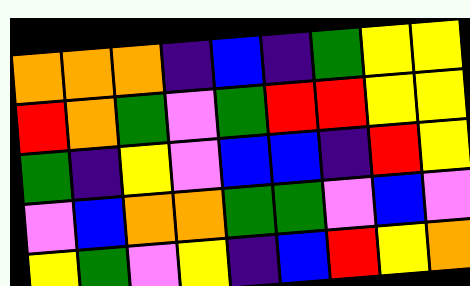[["orange", "orange", "orange", "indigo", "blue", "indigo", "green", "yellow", "yellow"], ["red", "orange", "green", "violet", "green", "red", "red", "yellow", "yellow"], ["green", "indigo", "yellow", "violet", "blue", "blue", "indigo", "red", "yellow"], ["violet", "blue", "orange", "orange", "green", "green", "violet", "blue", "violet"], ["yellow", "green", "violet", "yellow", "indigo", "blue", "red", "yellow", "orange"]]